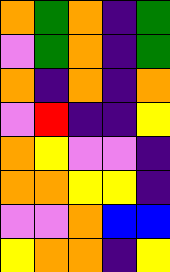[["orange", "green", "orange", "indigo", "green"], ["violet", "green", "orange", "indigo", "green"], ["orange", "indigo", "orange", "indigo", "orange"], ["violet", "red", "indigo", "indigo", "yellow"], ["orange", "yellow", "violet", "violet", "indigo"], ["orange", "orange", "yellow", "yellow", "indigo"], ["violet", "violet", "orange", "blue", "blue"], ["yellow", "orange", "orange", "indigo", "yellow"]]